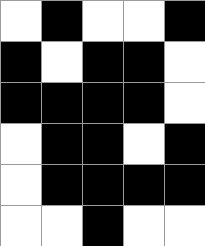[["white", "black", "white", "white", "black"], ["black", "white", "black", "black", "white"], ["black", "black", "black", "black", "white"], ["white", "black", "black", "white", "black"], ["white", "black", "black", "black", "black"], ["white", "white", "black", "white", "white"]]